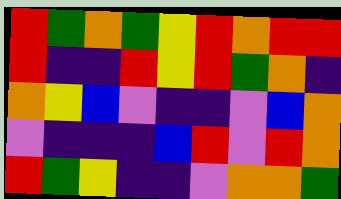[["red", "green", "orange", "green", "yellow", "red", "orange", "red", "red"], ["red", "indigo", "indigo", "red", "yellow", "red", "green", "orange", "indigo"], ["orange", "yellow", "blue", "violet", "indigo", "indigo", "violet", "blue", "orange"], ["violet", "indigo", "indigo", "indigo", "blue", "red", "violet", "red", "orange"], ["red", "green", "yellow", "indigo", "indigo", "violet", "orange", "orange", "green"]]